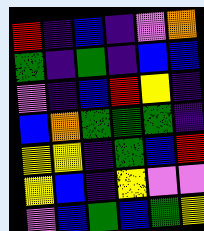[["red", "indigo", "blue", "indigo", "violet", "orange"], ["green", "indigo", "green", "indigo", "blue", "blue"], ["violet", "indigo", "blue", "red", "yellow", "indigo"], ["blue", "orange", "green", "green", "green", "indigo"], ["yellow", "yellow", "indigo", "green", "blue", "red"], ["yellow", "blue", "indigo", "yellow", "violet", "violet"], ["violet", "blue", "green", "blue", "green", "yellow"]]